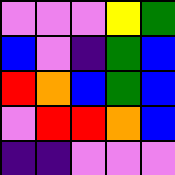[["violet", "violet", "violet", "yellow", "green"], ["blue", "violet", "indigo", "green", "blue"], ["red", "orange", "blue", "green", "blue"], ["violet", "red", "red", "orange", "blue"], ["indigo", "indigo", "violet", "violet", "violet"]]